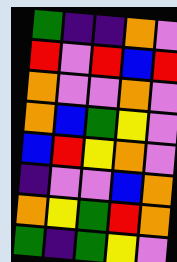[["green", "indigo", "indigo", "orange", "violet"], ["red", "violet", "red", "blue", "red"], ["orange", "violet", "violet", "orange", "violet"], ["orange", "blue", "green", "yellow", "violet"], ["blue", "red", "yellow", "orange", "violet"], ["indigo", "violet", "violet", "blue", "orange"], ["orange", "yellow", "green", "red", "orange"], ["green", "indigo", "green", "yellow", "violet"]]